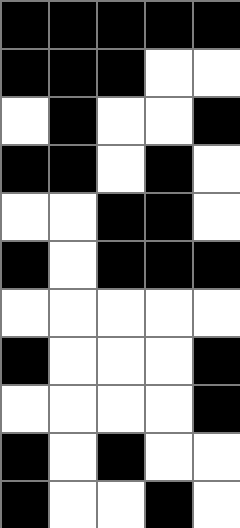[["black", "black", "black", "black", "black"], ["black", "black", "black", "white", "white"], ["white", "black", "white", "white", "black"], ["black", "black", "white", "black", "white"], ["white", "white", "black", "black", "white"], ["black", "white", "black", "black", "black"], ["white", "white", "white", "white", "white"], ["black", "white", "white", "white", "black"], ["white", "white", "white", "white", "black"], ["black", "white", "black", "white", "white"], ["black", "white", "white", "black", "white"]]